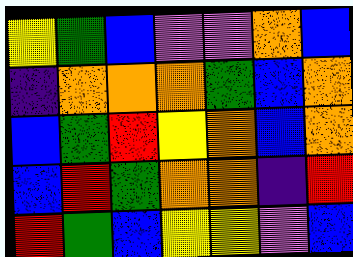[["yellow", "green", "blue", "violet", "violet", "orange", "blue"], ["indigo", "orange", "orange", "orange", "green", "blue", "orange"], ["blue", "green", "red", "yellow", "orange", "blue", "orange"], ["blue", "red", "green", "orange", "orange", "indigo", "red"], ["red", "green", "blue", "yellow", "yellow", "violet", "blue"]]